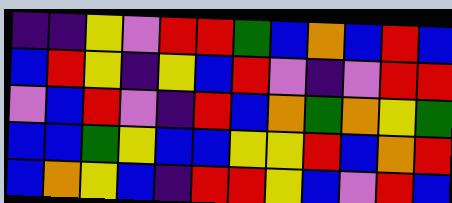[["indigo", "indigo", "yellow", "violet", "red", "red", "green", "blue", "orange", "blue", "red", "blue"], ["blue", "red", "yellow", "indigo", "yellow", "blue", "red", "violet", "indigo", "violet", "red", "red"], ["violet", "blue", "red", "violet", "indigo", "red", "blue", "orange", "green", "orange", "yellow", "green"], ["blue", "blue", "green", "yellow", "blue", "blue", "yellow", "yellow", "red", "blue", "orange", "red"], ["blue", "orange", "yellow", "blue", "indigo", "red", "red", "yellow", "blue", "violet", "red", "blue"]]